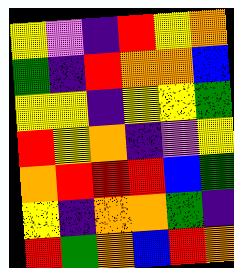[["yellow", "violet", "indigo", "red", "yellow", "orange"], ["green", "indigo", "red", "orange", "orange", "blue"], ["yellow", "yellow", "indigo", "yellow", "yellow", "green"], ["red", "yellow", "orange", "indigo", "violet", "yellow"], ["orange", "red", "red", "red", "blue", "green"], ["yellow", "indigo", "orange", "orange", "green", "indigo"], ["red", "green", "orange", "blue", "red", "orange"]]